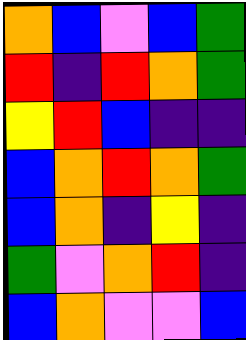[["orange", "blue", "violet", "blue", "green"], ["red", "indigo", "red", "orange", "green"], ["yellow", "red", "blue", "indigo", "indigo"], ["blue", "orange", "red", "orange", "green"], ["blue", "orange", "indigo", "yellow", "indigo"], ["green", "violet", "orange", "red", "indigo"], ["blue", "orange", "violet", "violet", "blue"]]